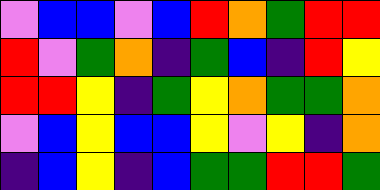[["violet", "blue", "blue", "violet", "blue", "red", "orange", "green", "red", "red"], ["red", "violet", "green", "orange", "indigo", "green", "blue", "indigo", "red", "yellow"], ["red", "red", "yellow", "indigo", "green", "yellow", "orange", "green", "green", "orange"], ["violet", "blue", "yellow", "blue", "blue", "yellow", "violet", "yellow", "indigo", "orange"], ["indigo", "blue", "yellow", "indigo", "blue", "green", "green", "red", "red", "green"]]